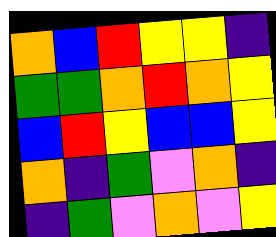[["orange", "blue", "red", "yellow", "yellow", "indigo"], ["green", "green", "orange", "red", "orange", "yellow"], ["blue", "red", "yellow", "blue", "blue", "yellow"], ["orange", "indigo", "green", "violet", "orange", "indigo"], ["indigo", "green", "violet", "orange", "violet", "yellow"]]